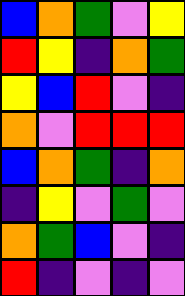[["blue", "orange", "green", "violet", "yellow"], ["red", "yellow", "indigo", "orange", "green"], ["yellow", "blue", "red", "violet", "indigo"], ["orange", "violet", "red", "red", "red"], ["blue", "orange", "green", "indigo", "orange"], ["indigo", "yellow", "violet", "green", "violet"], ["orange", "green", "blue", "violet", "indigo"], ["red", "indigo", "violet", "indigo", "violet"]]